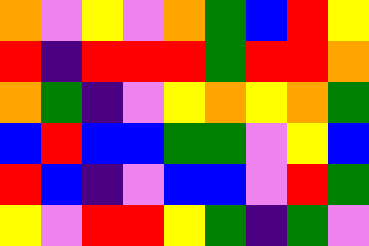[["orange", "violet", "yellow", "violet", "orange", "green", "blue", "red", "yellow"], ["red", "indigo", "red", "red", "red", "green", "red", "red", "orange"], ["orange", "green", "indigo", "violet", "yellow", "orange", "yellow", "orange", "green"], ["blue", "red", "blue", "blue", "green", "green", "violet", "yellow", "blue"], ["red", "blue", "indigo", "violet", "blue", "blue", "violet", "red", "green"], ["yellow", "violet", "red", "red", "yellow", "green", "indigo", "green", "violet"]]